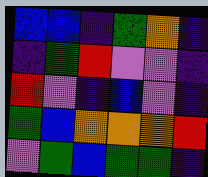[["blue", "blue", "indigo", "green", "orange", "indigo"], ["indigo", "green", "red", "violet", "violet", "indigo"], ["red", "violet", "indigo", "blue", "violet", "indigo"], ["green", "blue", "orange", "orange", "orange", "red"], ["violet", "green", "blue", "green", "green", "indigo"]]